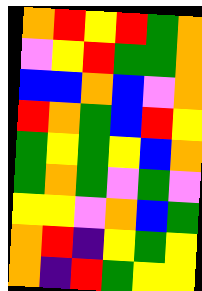[["orange", "red", "yellow", "red", "green", "orange"], ["violet", "yellow", "red", "green", "green", "orange"], ["blue", "blue", "orange", "blue", "violet", "orange"], ["red", "orange", "green", "blue", "red", "yellow"], ["green", "yellow", "green", "yellow", "blue", "orange"], ["green", "orange", "green", "violet", "green", "violet"], ["yellow", "yellow", "violet", "orange", "blue", "green"], ["orange", "red", "indigo", "yellow", "green", "yellow"], ["orange", "indigo", "red", "green", "yellow", "yellow"]]